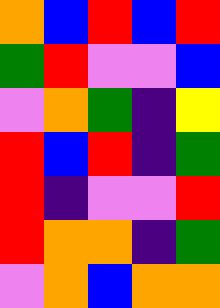[["orange", "blue", "red", "blue", "red"], ["green", "red", "violet", "violet", "blue"], ["violet", "orange", "green", "indigo", "yellow"], ["red", "blue", "red", "indigo", "green"], ["red", "indigo", "violet", "violet", "red"], ["red", "orange", "orange", "indigo", "green"], ["violet", "orange", "blue", "orange", "orange"]]